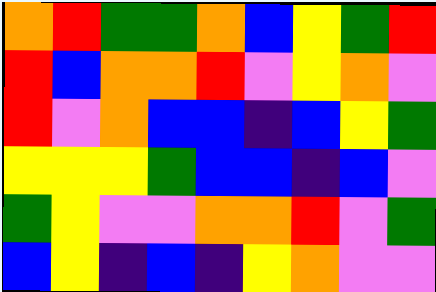[["orange", "red", "green", "green", "orange", "blue", "yellow", "green", "red"], ["red", "blue", "orange", "orange", "red", "violet", "yellow", "orange", "violet"], ["red", "violet", "orange", "blue", "blue", "indigo", "blue", "yellow", "green"], ["yellow", "yellow", "yellow", "green", "blue", "blue", "indigo", "blue", "violet"], ["green", "yellow", "violet", "violet", "orange", "orange", "red", "violet", "green"], ["blue", "yellow", "indigo", "blue", "indigo", "yellow", "orange", "violet", "violet"]]